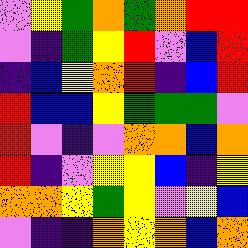[["violet", "yellow", "green", "orange", "green", "orange", "red", "red"], ["violet", "indigo", "green", "yellow", "red", "violet", "blue", "red"], ["indigo", "blue", "yellow", "orange", "red", "indigo", "blue", "red"], ["red", "blue", "blue", "yellow", "green", "green", "green", "violet"], ["red", "violet", "indigo", "violet", "orange", "orange", "blue", "orange"], ["red", "indigo", "violet", "yellow", "yellow", "blue", "indigo", "yellow"], ["orange", "orange", "yellow", "green", "yellow", "violet", "yellow", "blue"], ["violet", "indigo", "indigo", "orange", "yellow", "orange", "blue", "orange"]]